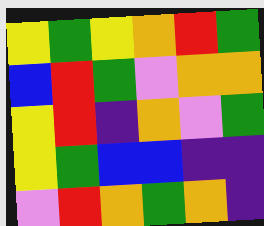[["yellow", "green", "yellow", "orange", "red", "green"], ["blue", "red", "green", "violet", "orange", "orange"], ["yellow", "red", "indigo", "orange", "violet", "green"], ["yellow", "green", "blue", "blue", "indigo", "indigo"], ["violet", "red", "orange", "green", "orange", "indigo"]]